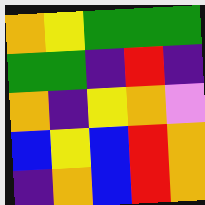[["orange", "yellow", "green", "green", "green"], ["green", "green", "indigo", "red", "indigo"], ["orange", "indigo", "yellow", "orange", "violet"], ["blue", "yellow", "blue", "red", "orange"], ["indigo", "orange", "blue", "red", "orange"]]